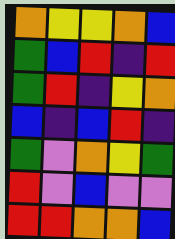[["orange", "yellow", "yellow", "orange", "blue"], ["green", "blue", "red", "indigo", "red"], ["green", "red", "indigo", "yellow", "orange"], ["blue", "indigo", "blue", "red", "indigo"], ["green", "violet", "orange", "yellow", "green"], ["red", "violet", "blue", "violet", "violet"], ["red", "red", "orange", "orange", "blue"]]